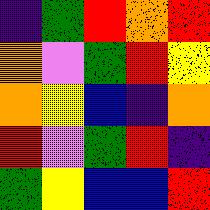[["indigo", "green", "red", "orange", "red"], ["orange", "violet", "green", "red", "yellow"], ["orange", "yellow", "blue", "indigo", "orange"], ["red", "violet", "green", "red", "indigo"], ["green", "yellow", "blue", "blue", "red"]]